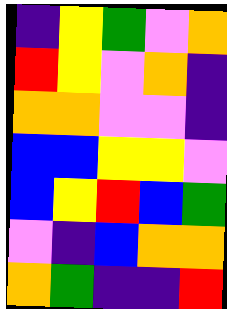[["indigo", "yellow", "green", "violet", "orange"], ["red", "yellow", "violet", "orange", "indigo"], ["orange", "orange", "violet", "violet", "indigo"], ["blue", "blue", "yellow", "yellow", "violet"], ["blue", "yellow", "red", "blue", "green"], ["violet", "indigo", "blue", "orange", "orange"], ["orange", "green", "indigo", "indigo", "red"]]